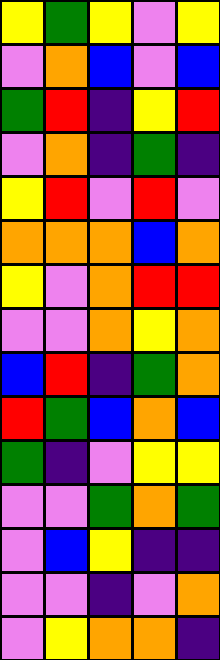[["yellow", "green", "yellow", "violet", "yellow"], ["violet", "orange", "blue", "violet", "blue"], ["green", "red", "indigo", "yellow", "red"], ["violet", "orange", "indigo", "green", "indigo"], ["yellow", "red", "violet", "red", "violet"], ["orange", "orange", "orange", "blue", "orange"], ["yellow", "violet", "orange", "red", "red"], ["violet", "violet", "orange", "yellow", "orange"], ["blue", "red", "indigo", "green", "orange"], ["red", "green", "blue", "orange", "blue"], ["green", "indigo", "violet", "yellow", "yellow"], ["violet", "violet", "green", "orange", "green"], ["violet", "blue", "yellow", "indigo", "indigo"], ["violet", "violet", "indigo", "violet", "orange"], ["violet", "yellow", "orange", "orange", "indigo"]]